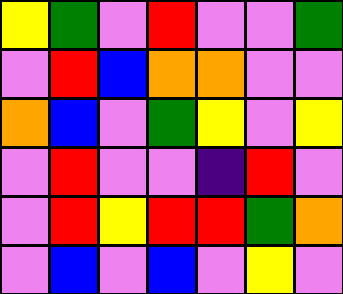[["yellow", "green", "violet", "red", "violet", "violet", "green"], ["violet", "red", "blue", "orange", "orange", "violet", "violet"], ["orange", "blue", "violet", "green", "yellow", "violet", "yellow"], ["violet", "red", "violet", "violet", "indigo", "red", "violet"], ["violet", "red", "yellow", "red", "red", "green", "orange"], ["violet", "blue", "violet", "blue", "violet", "yellow", "violet"]]